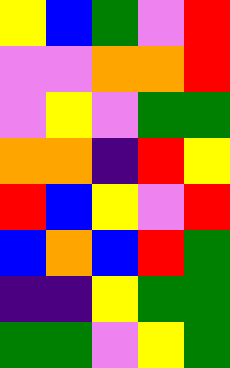[["yellow", "blue", "green", "violet", "red"], ["violet", "violet", "orange", "orange", "red"], ["violet", "yellow", "violet", "green", "green"], ["orange", "orange", "indigo", "red", "yellow"], ["red", "blue", "yellow", "violet", "red"], ["blue", "orange", "blue", "red", "green"], ["indigo", "indigo", "yellow", "green", "green"], ["green", "green", "violet", "yellow", "green"]]